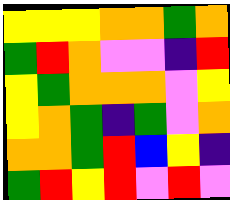[["yellow", "yellow", "yellow", "orange", "orange", "green", "orange"], ["green", "red", "orange", "violet", "violet", "indigo", "red"], ["yellow", "green", "orange", "orange", "orange", "violet", "yellow"], ["yellow", "orange", "green", "indigo", "green", "violet", "orange"], ["orange", "orange", "green", "red", "blue", "yellow", "indigo"], ["green", "red", "yellow", "red", "violet", "red", "violet"]]